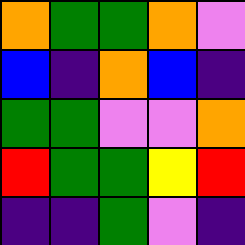[["orange", "green", "green", "orange", "violet"], ["blue", "indigo", "orange", "blue", "indigo"], ["green", "green", "violet", "violet", "orange"], ["red", "green", "green", "yellow", "red"], ["indigo", "indigo", "green", "violet", "indigo"]]